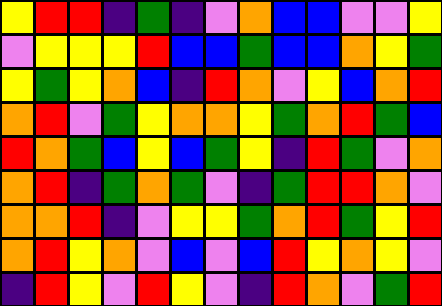[["yellow", "red", "red", "indigo", "green", "indigo", "violet", "orange", "blue", "blue", "violet", "violet", "yellow"], ["violet", "yellow", "yellow", "yellow", "red", "blue", "blue", "green", "blue", "blue", "orange", "yellow", "green"], ["yellow", "green", "yellow", "orange", "blue", "indigo", "red", "orange", "violet", "yellow", "blue", "orange", "red"], ["orange", "red", "violet", "green", "yellow", "orange", "orange", "yellow", "green", "orange", "red", "green", "blue"], ["red", "orange", "green", "blue", "yellow", "blue", "green", "yellow", "indigo", "red", "green", "violet", "orange"], ["orange", "red", "indigo", "green", "orange", "green", "violet", "indigo", "green", "red", "red", "orange", "violet"], ["orange", "orange", "red", "indigo", "violet", "yellow", "yellow", "green", "orange", "red", "green", "yellow", "red"], ["orange", "red", "yellow", "orange", "violet", "blue", "violet", "blue", "red", "yellow", "orange", "yellow", "violet"], ["indigo", "red", "yellow", "violet", "red", "yellow", "violet", "indigo", "red", "orange", "violet", "green", "red"]]